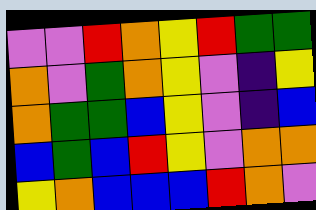[["violet", "violet", "red", "orange", "yellow", "red", "green", "green"], ["orange", "violet", "green", "orange", "yellow", "violet", "indigo", "yellow"], ["orange", "green", "green", "blue", "yellow", "violet", "indigo", "blue"], ["blue", "green", "blue", "red", "yellow", "violet", "orange", "orange"], ["yellow", "orange", "blue", "blue", "blue", "red", "orange", "violet"]]